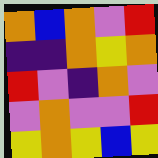[["orange", "blue", "orange", "violet", "red"], ["indigo", "indigo", "orange", "yellow", "orange"], ["red", "violet", "indigo", "orange", "violet"], ["violet", "orange", "violet", "violet", "red"], ["yellow", "orange", "yellow", "blue", "yellow"]]